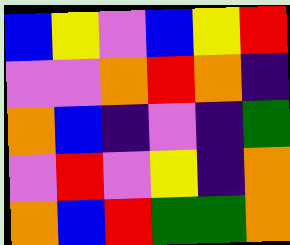[["blue", "yellow", "violet", "blue", "yellow", "red"], ["violet", "violet", "orange", "red", "orange", "indigo"], ["orange", "blue", "indigo", "violet", "indigo", "green"], ["violet", "red", "violet", "yellow", "indigo", "orange"], ["orange", "blue", "red", "green", "green", "orange"]]